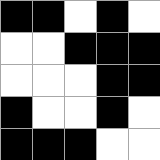[["black", "black", "white", "black", "white"], ["white", "white", "black", "black", "black"], ["white", "white", "white", "black", "black"], ["black", "white", "white", "black", "white"], ["black", "black", "black", "white", "white"]]